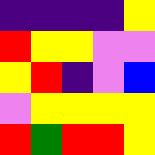[["indigo", "indigo", "indigo", "indigo", "yellow"], ["red", "yellow", "yellow", "violet", "violet"], ["yellow", "red", "indigo", "violet", "blue"], ["violet", "yellow", "yellow", "yellow", "yellow"], ["red", "green", "red", "red", "yellow"]]